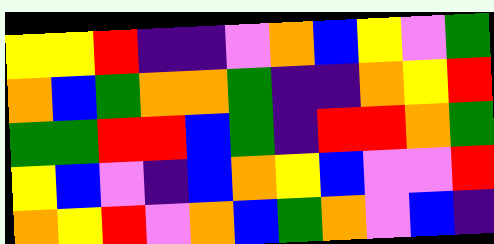[["yellow", "yellow", "red", "indigo", "indigo", "violet", "orange", "blue", "yellow", "violet", "green"], ["orange", "blue", "green", "orange", "orange", "green", "indigo", "indigo", "orange", "yellow", "red"], ["green", "green", "red", "red", "blue", "green", "indigo", "red", "red", "orange", "green"], ["yellow", "blue", "violet", "indigo", "blue", "orange", "yellow", "blue", "violet", "violet", "red"], ["orange", "yellow", "red", "violet", "orange", "blue", "green", "orange", "violet", "blue", "indigo"]]